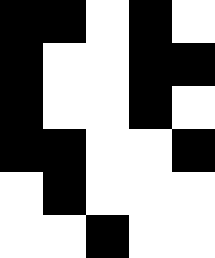[["black", "black", "white", "black", "white"], ["black", "white", "white", "black", "black"], ["black", "white", "white", "black", "white"], ["black", "black", "white", "white", "black"], ["white", "black", "white", "white", "white"], ["white", "white", "black", "white", "white"]]